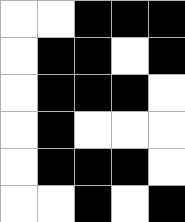[["white", "white", "black", "black", "black"], ["white", "black", "black", "white", "black"], ["white", "black", "black", "black", "white"], ["white", "black", "white", "white", "white"], ["white", "black", "black", "black", "white"], ["white", "white", "black", "white", "black"]]